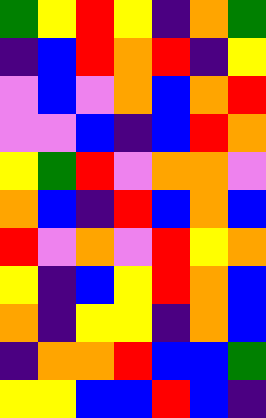[["green", "yellow", "red", "yellow", "indigo", "orange", "green"], ["indigo", "blue", "red", "orange", "red", "indigo", "yellow"], ["violet", "blue", "violet", "orange", "blue", "orange", "red"], ["violet", "violet", "blue", "indigo", "blue", "red", "orange"], ["yellow", "green", "red", "violet", "orange", "orange", "violet"], ["orange", "blue", "indigo", "red", "blue", "orange", "blue"], ["red", "violet", "orange", "violet", "red", "yellow", "orange"], ["yellow", "indigo", "blue", "yellow", "red", "orange", "blue"], ["orange", "indigo", "yellow", "yellow", "indigo", "orange", "blue"], ["indigo", "orange", "orange", "red", "blue", "blue", "green"], ["yellow", "yellow", "blue", "blue", "red", "blue", "indigo"]]